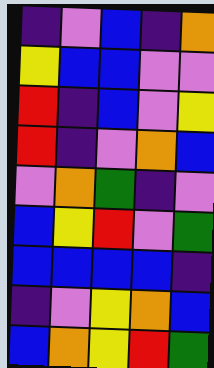[["indigo", "violet", "blue", "indigo", "orange"], ["yellow", "blue", "blue", "violet", "violet"], ["red", "indigo", "blue", "violet", "yellow"], ["red", "indigo", "violet", "orange", "blue"], ["violet", "orange", "green", "indigo", "violet"], ["blue", "yellow", "red", "violet", "green"], ["blue", "blue", "blue", "blue", "indigo"], ["indigo", "violet", "yellow", "orange", "blue"], ["blue", "orange", "yellow", "red", "green"]]